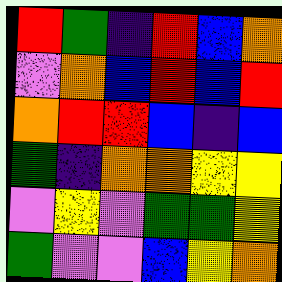[["red", "green", "indigo", "red", "blue", "orange"], ["violet", "orange", "blue", "red", "blue", "red"], ["orange", "red", "red", "blue", "indigo", "blue"], ["green", "indigo", "orange", "orange", "yellow", "yellow"], ["violet", "yellow", "violet", "green", "green", "yellow"], ["green", "violet", "violet", "blue", "yellow", "orange"]]